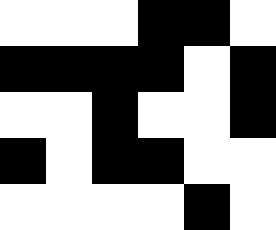[["white", "white", "white", "black", "black", "white"], ["black", "black", "black", "black", "white", "black"], ["white", "white", "black", "white", "white", "black"], ["black", "white", "black", "black", "white", "white"], ["white", "white", "white", "white", "black", "white"]]